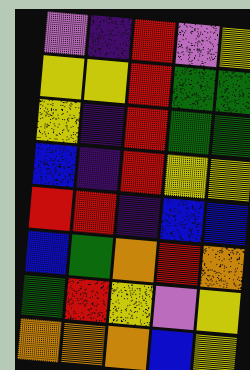[["violet", "indigo", "red", "violet", "yellow"], ["yellow", "yellow", "red", "green", "green"], ["yellow", "indigo", "red", "green", "green"], ["blue", "indigo", "red", "yellow", "yellow"], ["red", "red", "indigo", "blue", "blue"], ["blue", "green", "orange", "red", "orange"], ["green", "red", "yellow", "violet", "yellow"], ["orange", "orange", "orange", "blue", "yellow"]]